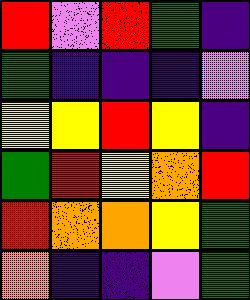[["red", "violet", "red", "green", "indigo"], ["green", "indigo", "indigo", "indigo", "violet"], ["yellow", "yellow", "red", "yellow", "indigo"], ["green", "red", "yellow", "orange", "red"], ["red", "orange", "orange", "yellow", "green"], ["orange", "indigo", "indigo", "violet", "green"]]